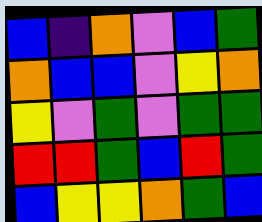[["blue", "indigo", "orange", "violet", "blue", "green"], ["orange", "blue", "blue", "violet", "yellow", "orange"], ["yellow", "violet", "green", "violet", "green", "green"], ["red", "red", "green", "blue", "red", "green"], ["blue", "yellow", "yellow", "orange", "green", "blue"]]